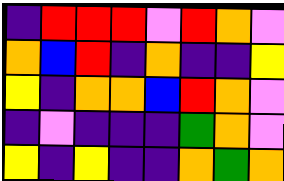[["indigo", "red", "red", "red", "violet", "red", "orange", "violet"], ["orange", "blue", "red", "indigo", "orange", "indigo", "indigo", "yellow"], ["yellow", "indigo", "orange", "orange", "blue", "red", "orange", "violet"], ["indigo", "violet", "indigo", "indigo", "indigo", "green", "orange", "violet"], ["yellow", "indigo", "yellow", "indigo", "indigo", "orange", "green", "orange"]]